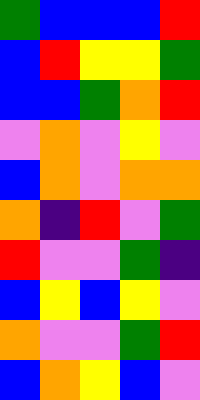[["green", "blue", "blue", "blue", "red"], ["blue", "red", "yellow", "yellow", "green"], ["blue", "blue", "green", "orange", "red"], ["violet", "orange", "violet", "yellow", "violet"], ["blue", "orange", "violet", "orange", "orange"], ["orange", "indigo", "red", "violet", "green"], ["red", "violet", "violet", "green", "indigo"], ["blue", "yellow", "blue", "yellow", "violet"], ["orange", "violet", "violet", "green", "red"], ["blue", "orange", "yellow", "blue", "violet"]]